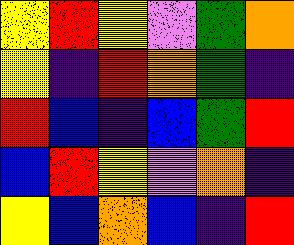[["yellow", "red", "yellow", "violet", "green", "orange"], ["yellow", "indigo", "red", "orange", "green", "indigo"], ["red", "blue", "indigo", "blue", "green", "red"], ["blue", "red", "yellow", "violet", "orange", "indigo"], ["yellow", "blue", "orange", "blue", "indigo", "red"]]